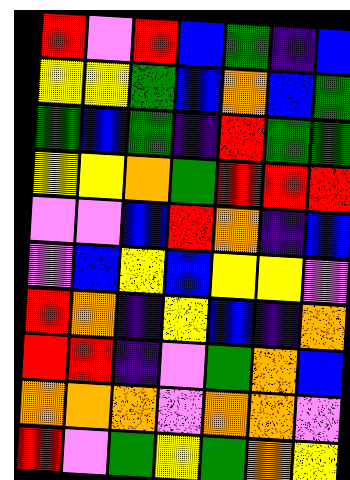[["red", "violet", "red", "blue", "green", "indigo", "blue"], ["yellow", "yellow", "green", "blue", "orange", "blue", "green"], ["green", "blue", "green", "indigo", "red", "green", "green"], ["yellow", "yellow", "orange", "green", "red", "red", "red"], ["violet", "violet", "blue", "red", "orange", "indigo", "blue"], ["violet", "blue", "yellow", "blue", "yellow", "yellow", "violet"], ["red", "orange", "indigo", "yellow", "blue", "indigo", "orange"], ["red", "red", "indigo", "violet", "green", "orange", "blue"], ["orange", "orange", "orange", "violet", "orange", "orange", "violet"], ["red", "violet", "green", "yellow", "green", "orange", "yellow"]]